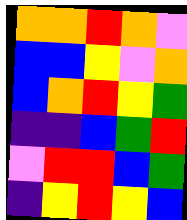[["orange", "orange", "red", "orange", "violet"], ["blue", "blue", "yellow", "violet", "orange"], ["blue", "orange", "red", "yellow", "green"], ["indigo", "indigo", "blue", "green", "red"], ["violet", "red", "red", "blue", "green"], ["indigo", "yellow", "red", "yellow", "blue"]]